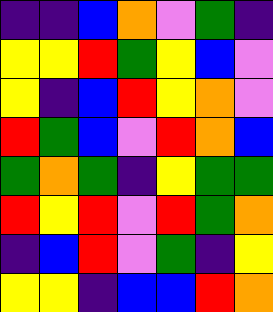[["indigo", "indigo", "blue", "orange", "violet", "green", "indigo"], ["yellow", "yellow", "red", "green", "yellow", "blue", "violet"], ["yellow", "indigo", "blue", "red", "yellow", "orange", "violet"], ["red", "green", "blue", "violet", "red", "orange", "blue"], ["green", "orange", "green", "indigo", "yellow", "green", "green"], ["red", "yellow", "red", "violet", "red", "green", "orange"], ["indigo", "blue", "red", "violet", "green", "indigo", "yellow"], ["yellow", "yellow", "indigo", "blue", "blue", "red", "orange"]]